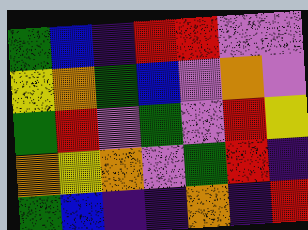[["green", "blue", "indigo", "red", "red", "violet", "violet"], ["yellow", "orange", "green", "blue", "violet", "orange", "violet"], ["green", "red", "violet", "green", "violet", "red", "yellow"], ["orange", "yellow", "orange", "violet", "green", "red", "indigo"], ["green", "blue", "indigo", "indigo", "orange", "indigo", "red"]]